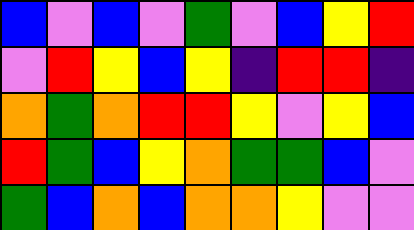[["blue", "violet", "blue", "violet", "green", "violet", "blue", "yellow", "red"], ["violet", "red", "yellow", "blue", "yellow", "indigo", "red", "red", "indigo"], ["orange", "green", "orange", "red", "red", "yellow", "violet", "yellow", "blue"], ["red", "green", "blue", "yellow", "orange", "green", "green", "blue", "violet"], ["green", "blue", "orange", "blue", "orange", "orange", "yellow", "violet", "violet"]]